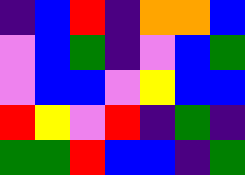[["indigo", "blue", "red", "indigo", "orange", "orange", "blue"], ["violet", "blue", "green", "indigo", "violet", "blue", "green"], ["violet", "blue", "blue", "violet", "yellow", "blue", "blue"], ["red", "yellow", "violet", "red", "indigo", "green", "indigo"], ["green", "green", "red", "blue", "blue", "indigo", "green"]]